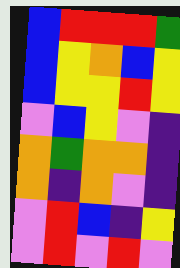[["blue", "red", "red", "red", "green"], ["blue", "yellow", "orange", "blue", "yellow"], ["blue", "yellow", "yellow", "red", "yellow"], ["violet", "blue", "yellow", "violet", "indigo"], ["orange", "green", "orange", "orange", "indigo"], ["orange", "indigo", "orange", "violet", "indigo"], ["violet", "red", "blue", "indigo", "yellow"], ["violet", "red", "violet", "red", "violet"]]